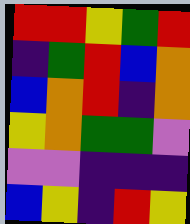[["red", "red", "yellow", "green", "red"], ["indigo", "green", "red", "blue", "orange"], ["blue", "orange", "red", "indigo", "orange"], ["yellow", "orange", "green", "green", "violet"], ["violet", "violet", "indigo", "indigo", "indigo"], ["blue", "yellow", "indigo", "red", "yellow"]]